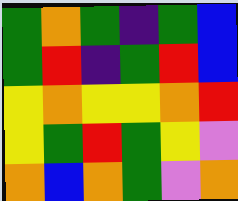[["green", "orange", "green", "indigo", "green", "blue"], ["green", "red", "indigo", "green", "red", "blue"], ["yellow", "orange", "yellow", "yellow", "orange", "red"], ["yellow", "green", "red", "green", "yellow", "violet"], ["orange", "blue", "orange", "green", "violet", "orange"]]